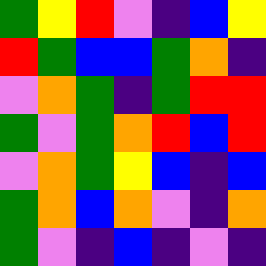[["green", "yellow", "red", "violet", "indigo", "blue", "yellow"], ["red", "green", "blue", "blue", "green", "orange", "indigo"], ["violet", "orange", "green", "indigo", "green", "red", "red"], ["green", "violet", "green", "orange", "red", "blue", "red"], ["violet", "orange", "green", "yellow", "blue", "indigo", "blue"], ["green", "orange", "blue", "orange", "violet", "indigo", "orange"], ["green", "violet", "indigo", "blue", "indigo", "violet", "indigo"]]